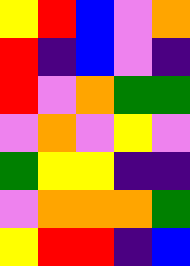[["yellow", "red", "blue", "violet", "orange"], ["red", "indigo", "blue", "violet", "indigo"], ["red", "violet", "orange", "green", "green"], ["violet", "orange", "violet", "yellow", "violet"], ["green", "yellow", "yellow", "indigo", "indigo"], ["violet", "orange", "orange", "orange", "green"], ["yellow", "red", "red", "indigo", "blue"]]